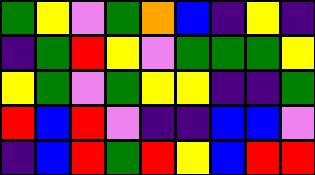[["green", "yellow", "violet", "green", "orange", "blue", "indigo", "yellow", "indigo"], ["indigo", "green", "red", "yellow", "violet", "green", "green", "green", "yellow"], ["yellow", "green", "violet", "green", "yellow", "yellow", "indigo", "indigo", "green"], ["red", "blue", "red", "violet", "indigo", "indigo", "blue", "blue", "violet"], ["indigo", "blue", "red", "green", "red", "yellow", "blue", "red", "red"]]